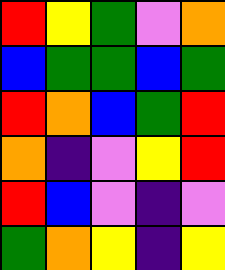[["red", "yellow", "green", "violet", "orange"], ["blue", "green", "green", "blue", "green"], ["red", "orange", "blue", "green", "red"], ["orange", "indigo", "violet", "yellow", "red"], ["red", "blue", "violet", "indigo", "violet"], ["green", "orange", "yellow", "indigo", "yellow"]]